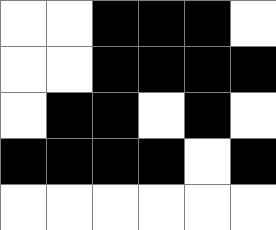[["white", "white", "black", "black", "black", "white"], ["white", "white", "black", "black", "black", "black"], ["white", "black", "black", "white", "black", "white"], ["black", "black", "black", "black", "white", "black"], ["white", "white", "white", "white", "white", "white"]]